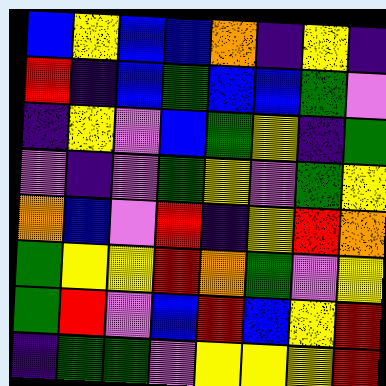[["blue", "yellow", "blue", "blue", "orange", "indigo", "yellow", "indigo"], ["red", "indigo", "blue", "green", "blue", "blue", "green", "violet"], ["indigo", "yellow", "violet", "blue", "green", "yellow", "indigo", "green"], ["violet", "indigo", "violet", "green", "yellow", "violet", "green", "yellow"], ["orange", "blue", "violet", "red", "indigo", "yellow", "red", "orange"], ["green", "yellow", "yellow", "red", "orange", "green", "violet", "yellow"], ["green", "red", "violet", "blue", "red", "blue", "yellow", "red"], ["indigo", "green", "green", "violet", "yellow", "yellow", "yellow", "red"]]